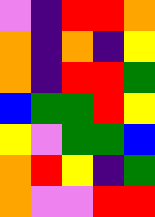[["violet", "indigo", "red", "red", "orange"], ["orange", "indigo", "orange", "indigo", "yellow"], ["orange", "indigo", "red", "red", "green"], ["blue", "green", "green", "red", "yellow"], ["yellow", "violet", "green", "green", "blue"], ["orange", "red", "yellow", "indigo", "green"], ["orange", "violet", "violet", "red", "red"]]